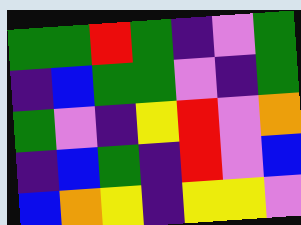[["green", "green", "red", "green", "indigo", "violet", "green"], ["indigo", "blue", "green", "green", "violet", "indigo", "green"], ["green", "violet", "indigo", "yellow", "red", "violet", "orange"], ["indigo", "blue", "green", "indigo", "red", "violet", "blue"], ["blue", "orange", "yellow", "indigo", "yellow", "yellow", "violet"]]